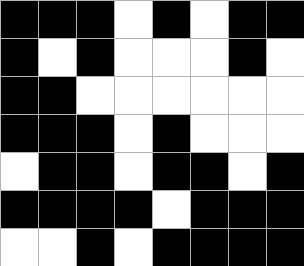[["black", "black", "black", "white", "black", "white", "black", "black"], ["black", "white", "black", "white", "white", "white", "black", "white"], ["black", "black", "white", "white", "white", "white", "white", "white"], ["black", "black", "black", "white", "black", "white", "white", "white"], ["white", "black", "black", "white", "black", "black", "white", "black"], ["black", "black", "black", "black", "white", "black", "black", "black"], ["white", "white", "black", "white", "black", "black", "black", "black"]]